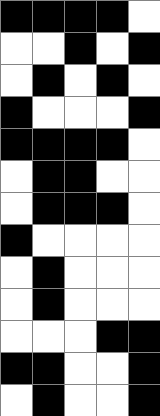[["black", "black", "black", "black", "white"], ["white", "white", "black", "white", "black"], ["white", "black", "white", "black", "white"], ["black", "white", "white", "white", "black"], ["black", "black", "black", "black", "white"], ["white", "black", "black", "white", "white"], ["white", "black", "black", "black", "white"], ["black", "white", "white", "white", "white"], ["white", "black", "white", "white", "white"], ["white", "black", "white", "white", "white"], ["white", "white", "white", "black", "black"], ["black", "black", "white", "white", "black"], ["white", "black", "white", "white", "black"]]